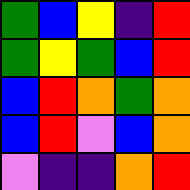[["green", "blue", "yellow", "indigo", "red"], ["green", "yellow", "green", "blue", "red"], ["blue", "red", "orange", "green", "orange"], ["blue", "red", "violet", "blue", "orange"], ["violet", "indigo", "indigo", "orange", "red"]]